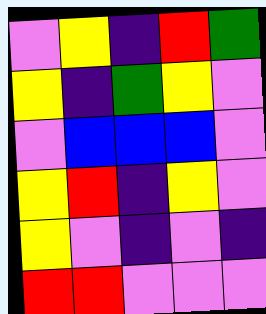[["violet", "yellow", "indigo", "red", "green"], ["yellow", "indigo", "green", "yellow", "violet"], ["violet", "blue", "blue", "blue", "violet"], ["yellow", "red", "indigo", "yellow", "violet"], ["yellow", "violet", "indigo", "violet", "indigo"], ["red", "red", "violet", "violet", "violet"]]